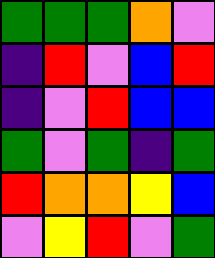[["green", "green", "green", "orange", "violet"], ["indigo", "red", "violet", "blue", "red"], ["indigo", "violet", "red", "blue", "blue"], ["green", "violet", "green", "indigo", "green"], ["red", "orange", "orange", "yellow", "blue"], ["violet", "yellow", "red", "violet", "green"]]